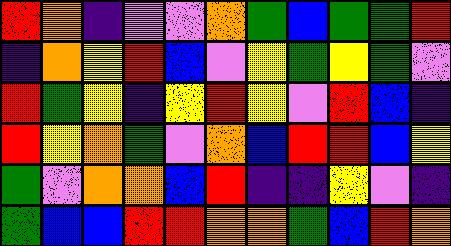[["red", "orange", "indigo", "violet", "violet", "orange", "green", "blue", "green", "green", "red"], ["indigo", "orange", "yellow", "red", "blue", "violet", "yellow", "green", "yellow", "green", "violet"], ["red", "green", "yellow", "indigo", "yellow", "red", "yellow", "violet", "red", "blue", "indigo"], ["red", "yellow", "orange", "green", "violet", "orange", "blue", "red", "red", "blue", "yellow"], ["green", "violet", "orange", "orange", "blue", "red", "indigo", "indigo", "yellow", "violet", "indigo"], ["green", "blue", "blue", "red", "red", "orange", "orange", "green", "blue", "red", "orange"]]